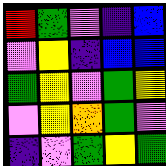[["red", "green", "violet", "indigo", "blue"], ["violet", "yellow", "indigo", "blue", "blue"], ["green", "yellow", "violet", "green", "yellow"], ["violet", "yellow", "orange", "green", "violet"], ["indigo", "violet", "green", "yellow", "green"]]